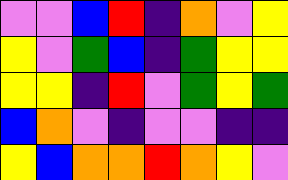[["violet", "violet", "blue", "red", "indigo", "orange", "violet", "yellow"], ["yellow", "violet", "green", "blue", "indigo", "green", "yellow", "yellow"], ["yellow", "yellow", "indigo", "red", "violet", "green", "yellow", "green"], ["blue", "orange", "violet", "indigo", "violet", "violet", "indigo", "indigo"], ["yellow", "blue", "orange", "orange", "red", "orange", "yellow", "violet"]]